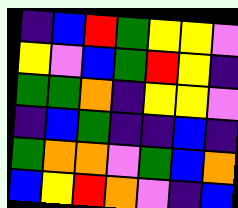[["indigo", "blue", "red", "green", "yellow", "yellow", "violet"], ["yellow", "violet", "blue", "green", "red", "yellow", "indigo"], ["green", "green", "orange", "indigo", "yellow", "yellow", "violet"], ["indigo", "blue", "green", "indigo", "indigo", "blue", "indigo"], ["green", "orange", "orange", "violet", "green", "blue", "orange"], ["blue", "yellow", "red", "orange", "violet", "indigo", "blue"]]